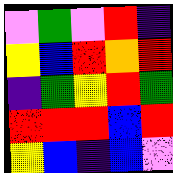[["violet", "green", "violet", "red", "indigo"], ["yellow", "blue", "red", "orange", "red"], ["indigo", "green", "yellow", "red", "green"], ["red", "red", "red", "blue", "red"], ["yellow", "blue", "indigo", "blue", "violet"]]